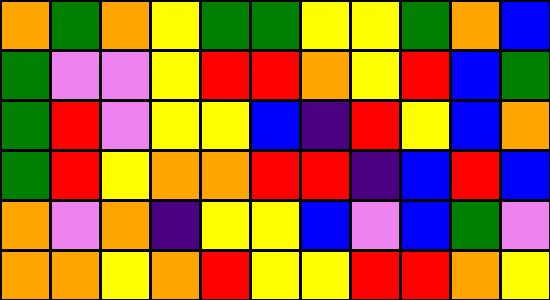[["orange", "green", "orange", "yellow", "green", "green", "yellow", "yellow", "green", "orange", "blue"], ["green", "violet", "violet", "yellow", "red", "red", "orange", "yellow", "red", "blue", "green"], ["green", "red", "violet", "yellow", "yellow", "blue", "indigo", "red", "yellow", "blue", "orange"], ["green", "red", "yellow", "orange", "orange", "red", "red", "indigo", "blue", "red", "blue"], ["orange", "violet", "orange", "indigo", "yellow", "yellow", "blue", "violet", "blue", "green", "violet"], ["orange", "orange", "yellow", "orange", "red", "yellow", "yellow", "red", "red", "orange", "yellow"]]